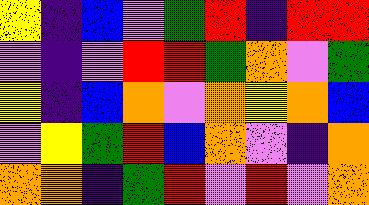[["yellow", "indigo", "blue", "violet", "green", "red", "indigo", "red", "red"], ["violet", "indigo", "violet", "red", "red", "green", "orange", "violet", "green"], ["yellow", "indigo", "blue", "orange", "violet", "orange", "yellow", "orange", "blue"], ["violet", "yellow", "green", "red", "blue", "orange", "violet", "indigo", "orange"], ["orange", "orange", "indigo", "green", "red", "violet", "red", "violet", "orange"]]